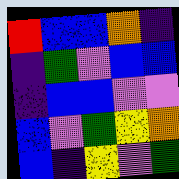[["red", "blue", "blue", "orange", "indigo"], ["indigo", "green", "violet", "blue", "blue"], ["indigo", "blue", "blue", "violet", "violet"], ["blue", "violet", "green", "yellow", "orange"], ["blue", "indigo", "yellow", "violet", "green"]]